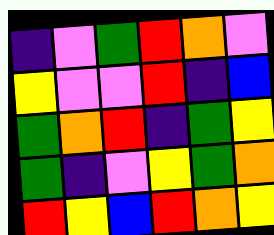[["indigo", "violet", "green", "red", "orange", "violet"], ["yellow", "violet", "violet", "red", "indigo", "blue"], ["green", "orange", "red", "indigo", "green", "yellow"], ["green", "indigo", "violet", "yellow", "green", "orange"], ["red", "yellow", "blue", "red", "orange", "yellow"]]